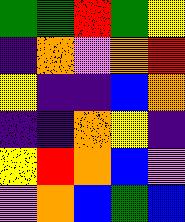[["green", "green", "red", "green", "yellow"], ["indigo", "orange", "violet", "orange", "red"], ["yellow", "indigo", "indigo", "blue", "orange"], ["indigo", "indigo", "orange", "yellow", "indigo"], ["yellow", "red", "orange", "blue", "violet"], ["violet", "orange", "blue", "green", "blue"]]